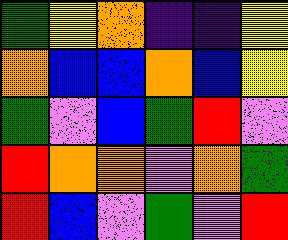[["green", "yellow", "orange", "indigo", "indigo", "yellow"], ["orange", "blue", "blue", "orange", "blue", "yellow"], ["green", "violet", "blue", "green", "red", "violet"], ["red", "orange", "orange", "violet", "orange", "green"], ["red", "blue", "violet", "green", "violet", "red"]]